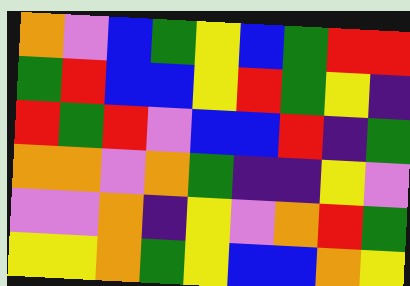[["orange", "violet", "blue", "green", "yellow", "blue", "green", "red", "red"], ["green", "red", "blue", "blue", "yellow", "red", "green", "yellow", "indigo"], ["red", "green", "red", "violet", "blue", "blue", "red", "indigo", "green"], ["orange", "orange", "violet", "orange", "green", "indigo", "indigo", "yellow", "violet"], ["violet", "violet", "orange", "indigo", "yellow", "violet", "orange", "red", "green"], ["yellow", "yellow", "orange", "green", "yellow", "blue", "blue", "orange", "yellow"]]